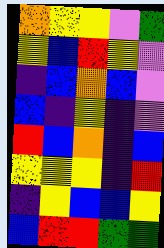[["orange", "yellow", "yellow", "violet", "green"], ["yellow", "blue", "red", "yellow", "violet"], ["indigo", "blue", "orange", "blue", "violet"], ["blue", "indigo", "yellow", "indigo", "violet"], ["red", "blue", "orange", "indigo", "blue"], ["yellow", "yellow", "yellow", "indigo", "red"], ["indigo", "yellow", "blue", "blue", "yellow"], ["blue", "red", "red", "green", "green"]]